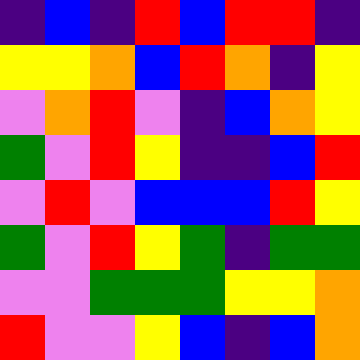[["indigo", "blue", "indigo", "red", "blue", "red", "red", "indigo"], ["yellow", "yellow", "orange", "blue", "red", "orange", "indigo", "yellow"], ["violet", "orange", "red", "violet", "indigo", "blue", "orange", "yellow"], ["green", "violet", "red", "yellow", "indigo", "indigo", "blue", "red"], ["violet", "red", "violet", "blue", "blue", "blue", "red", "yellow"], ["green", "violet", "red", "yellow", "green", "indigo", "green", "green"], ["violet", "violet", "green", "green", "green", "yellow", "yellow", "orange"], ["red", "violet", "violet", "yellow", "blue", "indigo", "blue", "orange"]]